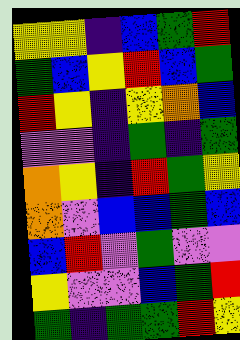[["yellow", "yellow", "indigo", "blue", "green", "red"], ["green", "blue", "yellow", "red", "blue", "green"], ["red", "yellow", "indigo", "yellow", "orange", "blue"], ["violet", "violet", "indigo", "green", "indigo", "green"], ["orange", "yellow", "indigo", "red", "green", "yellow"], ["orange", "violet", "blue", "blue", "green", "blue"], ["blue", "red", "violet", "green", "violet", "violet"], ["yellow", "violet", "violet", "blue", "green", "red"], ["green", "indigo", "green", "green", "red", "yellow"]]